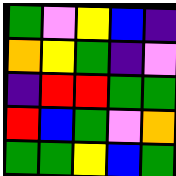[["green", "violet", "yellow", "blue", "indigo"], ["orange", "yellow", "green", "indigo", "violet"], ["indigo", "red", "red", "green", "green"], ["red", "blue", "green", "violet", "orange"], ["green", "green", "yellow", "blue", "green"]]